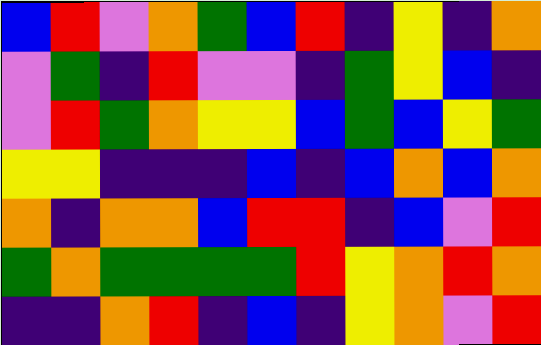[["blue", "red", "violet", "orange", "green", "blue", "red", "indigo", "yellow", "indigo", "orange"], ["violet", "green", "indigo", "red", "violet", "violet", "indigo", "green", "yellow", "blue", "indigo"], ["violet", "red", "green", "orange", "yellow", "yellow", "blue", "green", "blue", "yellow", "green"], ["yellow", "yellow", "indigo", "indigo", "indigo", "blue", "indigo", "blue", "orange", "blue", "orange"], ["orange", "indigo", "orange", "orange", "blue", "red", "red", "indigo", "blue", "violet", "red"], ["green", "orange", "green", "green", "green", "green", "red", "yellow", "orange", "red", "orange"], ["indigo", "indigo", "orange", "red", "indigo", "blue", "indigo", "yellow", "orange", "violet", "red"]]